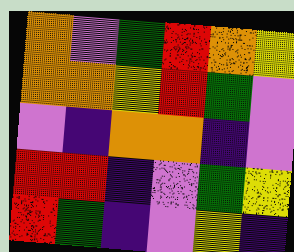[["orange", "violet", "green", "red", "orange", "yellow"], ["orange", "orange", "yellow", "red", "green", "violet"], ["violet", "indigo", "orange", "orange", "indigo", "violet"], ["red", "red", "indigo", "violet", "green", "yellow"], ["red", "green", "indigo", "violet", "yellow", "indigo"]]